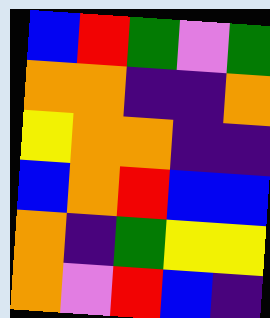[["blue", "red", "green", "violet", "green"], ["orange", "orange", "indigo", "indigo", "orange"], ["yellow", "orange", "orange", "indigo", "indigo"], ["blue", "orange", "red", "blue", "blue"], ["orange", "indigo", "green", "yellow", "yellow"], ["orange", "violet", "red", "blue", "indigo"]]